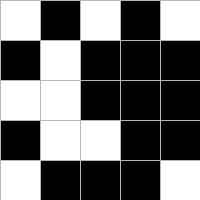[["white", "black", "white", "black", "white"], ["black", "white", "black", "black", "black"], ["white", "white", "black", "black", "black"], ["black", "white", "white", "black", "black"], ["white", "black", "black", "black", "white"]]